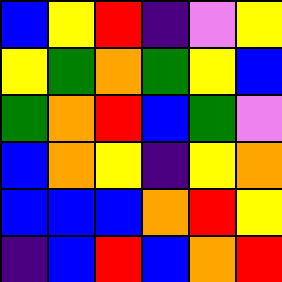[["blue", "yellow", "red", "indigo", "violet", "yellow"], ["yellow", "green", "orange", "green", "yellow", "blue"], ["green", "orange", "red", "blue", "green", "violet"], ["blue", "orange", "yellow", "indigo", "yellow", "orange"], ["blue", "blue", "blue", "orange", "red", "yellow"], ["indigo", "blue", "red", "blue", "orange", "red"]]